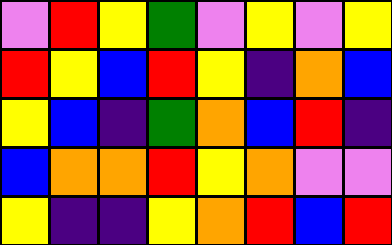[["violet", "red", "yellow", "green", "violet", "yellow", "violet", "yellow"], ["red", "yellow", "blue", "red", "yellow", "indigo", "orange", "blue"], ["yellow", "blue", "indigo", "green", "orange", "blue", "red", "indigo"], ["blue", "orange", "orange", "red", "yellow", "orange", "violet", "violet"], ["yellow", "indigo", "indigo", "yellow", "orange", "red", "blue", "red"]]